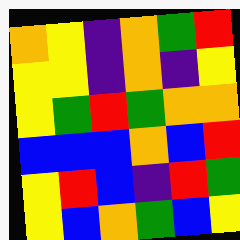[["orange", "yellow", "indigo", "orange", "green", "red"], ["yellow", "yellow", "indigo", "orange", "indigo", "yellow"], ["yellow", "green", "red", "green", "orange", "orange"], ["blue", "blue", "blue", "orange", "blue", "red"], ["yellow", "red", "blue", "indigo", "red", "green"], ["yellow", "blue", "orange", "green", "blue", "yellow"]]